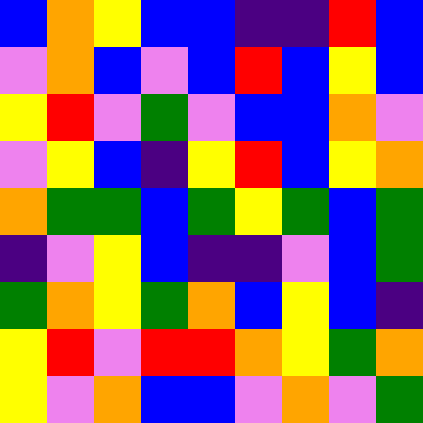[["blue", "orange", "yellow", "blue", "blue", "indigo", "indigo", "red", "blue"], ["violet", "orange", "blue", "violet", "blue", "red", "blue", "yellow", "blue"], ["yellow", "red", "violet", "green", "violet", "blue", "blue", "orange", "violet"], ["violet", "yellow", "blue", "indigo", "yellow", "red", "blue", "yellow", "orange"], ["orange", "green", "green", "blue", "green", "yellow", "green", "blue", "green"], ["indigo", "violet", "yellow", "blue", "indigo", "indigo", "violet", "blue", "green"], ["green", "orange", "yellow", "green", "orange", "blue", "yellow", "blue", "indigo"], ["yellow", "red", "violet", "red", "red", "orange", "yellow", "green", "orange"], ["yellow", "violet", "orange", "blue", "blue", "violet", "orange", "violet", "green"]]